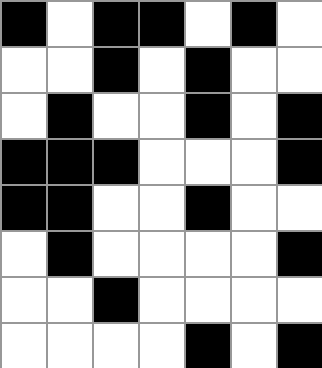[["black", "white", "black", "black", "white", "black", "white"], ["white", "white", "black", "white", "black", "white", "white"], ["white", "black", "white", "white", "black", "white", "black"], ["black", "black", "black", "white", "white", "white", "black"], ["black", "black", "white", "white", "black", "white", "white"], ["white", "black", "white", "white", "white", "white", "black"], ["white", "white", "black", "white", "white", "white", "white"], ["white", "white", "white", "white", "black", "white", "black"]]